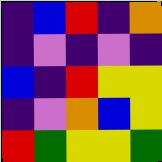[["indigo", "blue", "red", "indigo", "orange"], ["indigo", "violet", "indigo", "violet", "indigo"], ["blue", "indigo", "red", "yellow", "yellow"], ["indigo", "violet", "orange", "blue", "yellow"], ["red", "green", "yellow", "yellow", "green"]]